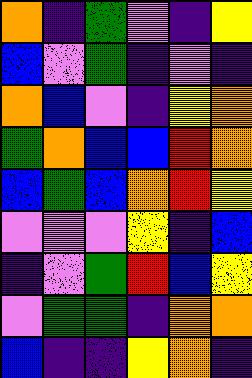[["orange", "indigo", "green", "violet", "indigo", "yellow"], ["blue", "violet", "green", "indigo", "violet", "indigo"], ["orange", "blue", "violet", "indigo", "yellow", "orange"], ["green", "orange", "blue", "blue", "red", "orange"], ["blue", "green", "blue", "orange", "red", "yellow"], ["violet", "violet", "violet", "yellow", "indigo", "blue"], ["indigo", "violet", "green", "red", "blue", "yellow"], ["violet", "green", "green", "indigo", "orange", "orange"], ["blue", "indigo", "indigo", "yellow", "orange", "indigo"]]